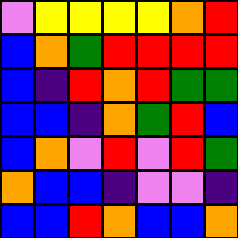[["violet", "yellow", "yellow", "yellow", "yellow", "orange", "red"], ["blue", "orange", "green", "red", "red", "red", "red"], ["blue", "indigo", "red", "orange", "red", "green", "green"], ["blue", "blue", "indigo", "orange", "green", "red", "blue"], ["blue", "orange", "violet", "red", "violet", "red", "green"], ["orange", "blue", "blue", "indigo", "violet", "violet", "indigo"], ["blue", "blue", "red", "orange", "blue", "blue", "orange"]]